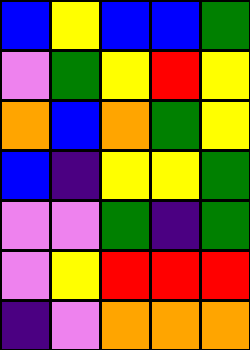[["blue", "yellow", "blue", "blue", "green"], ["violet", "green", "yellow", "red", "yellow"], ["orange", "blue", "orange", "green", "yellow"], ["blue", "indigo", "yellow", "yellow", "green"], ["violet", "violet", "green", "indigo", "green"], ["violet", "yellow", "red", "red", "red"], ["indigo", "violet", "orange", "orange", "orange"]]